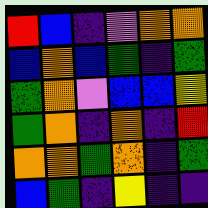[["red", "blue", "indigo", "violet", "orange", "orange"], ["blue", "orange", "blue", "green", "indigo", "green"], ["green", "orange", "violet", "blue", "blue", "yellow"], ["green", "orange", "indigo", "orange", "indigo", "red"], ["orange", "orange", "green", "orange", "indigo", "green"], ["blue", "green", "indigo", "yellow", "indigo", "indigo"]]